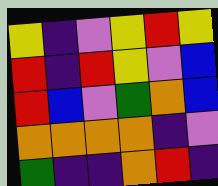[["yellow", "indigo", "violet", "yellow", "red", "yellow"], ["red", "indigo", "red", "yellow", "violet", "blue"], ["red", "blue", "violet", "green", "orange", "blue"], ["orange", "orange", "orange", "orange", "indigo", "violet"], ["green", "indigo", "indigo", "orange", "red", "indigo"]]